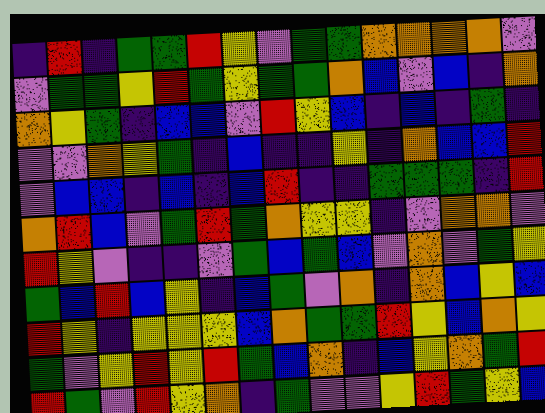[["indigo", "red", "indigo", "green", "green", "red", "yellow", "violet", "green", "green", "orange", "orange", "orange", "orange", "violet"], ["violet", "green", "green", "yellow", "red", "green", "yellow", "green", "green", "orange", "blue", "violet", "blue", "indigo", "orange"], ["orange", "yellow", "green", "indigo", "blue", "blue", "violet", "red", "yellow", "blue", "indigo", "blue", "indigo", "green", "indigo"], ["violet", "violet", "orange", "yellow", "green", "indigo", "blue", "indigo", "indigo", "yellow", "indigo", "orange", "blue", "blue", "red"], ["violet", "blue", "blue", "indigo", "blue", "indigo", "blue", "red", "indigo", "indigo", "green", "green", "green", "indigo", "red"], ["orange", "red", "blue", "violet", "green", "red", "green", "orange", "yellow", "yellow", "indigo", "violet", "orange", "orange", "violet"], ["red", "yellow", "violet", "indigo", "indigo", "violet", "green", "blue", "green", "blue", "violet", "orange", "violet", "green", "yellow"], ["green", "blue", "red", "blue", "yellow", "indigo", "blue", "green", "violet", "orange", "indigo", "orange", "blue", "yellow", "blue"], ["red", "yellow", "indigo", "yellow", "yellow", "yellow", "blue", "orange", "green", "green", "red", "yellow", "blue", "orange", "yellow"], ["green", "violet", "yellow", "red", "yellow", "red", "green", "blue", "orange", "indigo", "blue", "yellow", "orange", "green", "red"], ["red", "green", "violet", "red", "yellow", "orange", "indigo", "green", "violet", "violet", "yellow", "red", "green", "yellow", "blue"]]